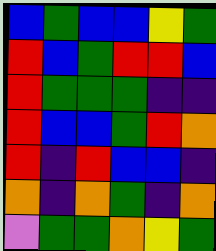[["blue", "green", "blue", "blue", "yellow", "green"], ["red", "blue", "green", "red", "red", "blue"], ["red", "green", "green", "green", "indigo", "indigo"], ["red", "blue", "blue", "green", "red", "orange"], ["red", "indigo", "red", "blue", "blue", "indigo"], ["orange", "indigo", "orange", "green", "indigo", "orange"], ["violet", "green", "green", "orange", "yellow", "green"]]